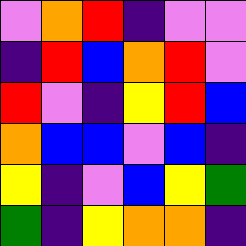[["violet", "orange", "red", "indigo", "violet", "violet"], ["indigo", "red", "blue", "orange", "red", "violet"], ["red", "violet", "indigo", "yellow", "red", "blue"], ["orange", "blue", "blue", "violet", "blue", "indigo"], ["yellow", "indigo", "violet", "blue", "yellow", "green"], ["green", "indigo", "yellow", "orange", "orange", "indigo"]]